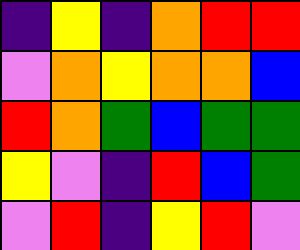[["indigo", "yellow", "indigo", "orange", "red", "red"], ["violet", "orange", "yellow", "orange", "orange", "blue"], ["red", "orange", "green", "blue", "green", "green"], ["yellow", "violet", "indigo", "red", "blue", "green"], ["violet", "red", "indigo", "yellow", "red", "violet"]]